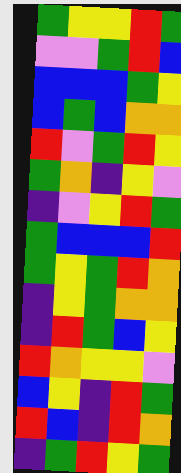[["green", "yellow", "yellow", "red", "green"], ["violet", "violet", "green", "red", "blue"], ["blue", "blue", "blue", "green", "yellow"], ["blue", "green", "blue", "orange", "orange"], ["red", "violet", "green", "red", "yellow"], ["green", "orange", "indigo", "yellow", "violet"], ["indigo", "violet", "yellow", "red", "green"], ["green", "blue", "blue", "blue", "red"], ["green", "yellow", "green", "red", "orange"], ["indigo", "yellow", "green", "orange", "orange"], ["indigo", "red", "green", "blue", "yellow"], ["red", "orange", "yellow", "yellow", "violet"], ["blue", "yellow", "indigo", "red", "green"], ["red", "blue", "indigo", "red", "orange"], ["indigo", "green", "red", "yellow", "green"]]